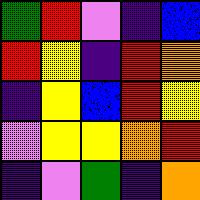[["green", "red", "violet", "indigo", "blue"], ["red", "yellow", "indigo", "red", "orange"], ["indigo", "yellow", "blue", "red", "yellow"], ["violet", "yellow", "yellow", "orange", "red"], ["indigo", "violet", "green", "indigo", "orange"]]